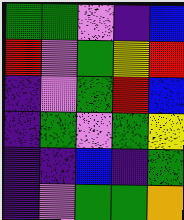[["green", "green", "violet", "indigo", "blue"], ["red", "violet", "green", "yellow", "red"], ["indigo", "violet", "green", "red", "blue"], ["indigo", "green", "violet", "green", "yellow"], ["indigo", "indigo", "blue", "indigo", "green"], ["indigo", "violet", "green", "green", "orange"]]